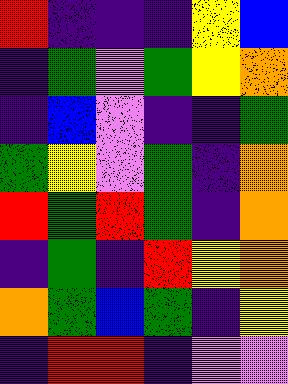[["red", "indigo", "indigo", "indigo", "yellow", "blue"], ["indigo", "green", "violet", "green", "yellow", "orange"], ["indigo", "blue", "violet", "indigo", "indigo", "green"], ["green", "yellow", "violet", "green", "indigo", "orange"], ["red", "green", "red", "green", "indigo", "orange"], ["indigo", "green", "indigo", "red", "yellow", "orange"], ["orange", "green", "blue", "green", "indigo", "yellow"], ["indigo", "red", "red", "indigo", "violet", "violet"]]